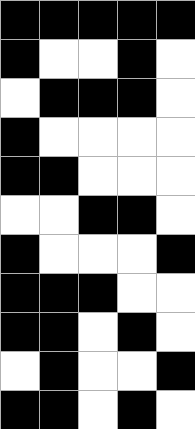[["black", "black", "black", "black", "black"], ["black", "white", "white", "black", "white"], ["white", "black", "black", "black", "white"], ["black", "white", "white", "white", "white"], ["black", "black", "white", "white", "white"], ["white", "white", "black", "black", "white"], ["black", "white", "white", "white", "black"], ["black", "black", "black", "white", "white"], ["black", "black", "white", "black", "white"], ["white", "black", "white", "white", "black"], ["black", "black", "white", "black", "white"]]